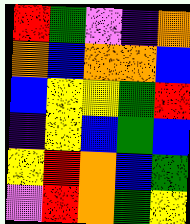[["red", "green", "violet", "indigo", "orange"], ["orange", "blue", "orange", "orange", "blue"], ["blue", "yellow", "yellow", "green", "red"], ["indigo", "yellow", "blue", "green", "blue"], ["yellow", "red", "orange", "blue", "green"], ["violet", "red", "orange", "green", "yellow"]]